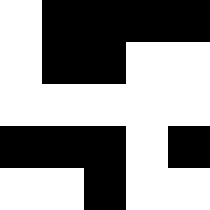[["white", "black", "black", "black", "black"], ["white", "black", "black", "white", "white"], ["white", "white", "white", "white", "white"], ["black", "black", "black", "white", "black"], ["white", "white", "black", "white", "white"]]